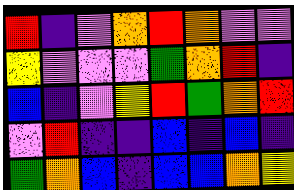[["red", "indigo", "violet", "orange", "red", "orange", "violet", "violet"], ["yellow", "violet", "violet", "violet", "green", "orange", "red", "indigo"], ["blue", "indigo", "violet", "yellow", "red", "green", "orange", "red"], ["violet", "red", "indigo", "indigo", "blue", "indigo", "blue", "indigo"], ["green", "orange", "blue", "indigo", "blue", "blue", "orange", "yellow"]]